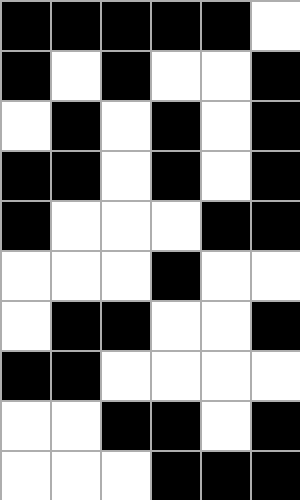[["black", "black", "black", "black", "black", "white"], ["black", "white", "black", "white", "white", "black"], ["white", "black", "white", "black", "white", "black"], ["black", "black", "white", "black", "white", "black"], ["black", "white", "white", "white", "black", "black"], ["white", "white", "white", "black", "white", "white"], ["white", "black", "black", "white", "white", "black"], ["black", "black", "white", "white", "white", "white"], ["white", "white", "black", "black", "white", "black"], ["white", "white", "white", "black", "black", "black"]]